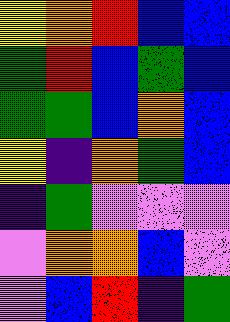[["yellow", "orange", "red", "blue", "blue"], ["green", "red", "blue", "green", "blue"], ["green", "green", "blue", "orange", "blue"], ["yellow", "indigo", "orange", "green", "blue"], ["indigo", "green", "violet", "violet", "violet"], ["violet", "orange", "orange", "blue", "violet"], ["violet", "blue", "red", "indigo", "green"]]